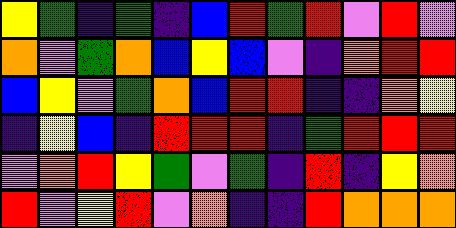[["yellow", "green", "indigo", "green", "indigo", "blue", "red", "green", "red", "violet", "red", "violet"], ["orange", "violet", "green", "orange", "blue", "yellow", "blue", "violet", "indigo", "orange", "red", "red"], ["blue", "yellow", "violet", "green", "orange", "blue", "red", "red", "indigo", "indigo", "orange", "yellow"], ["indigo", "yellow", "blue", "indigo", "red", "red", "red", "indigo", "green", "red", "red", "red"], ["violet", "orange", "red", "yellow", "green", "violet", "green", "indigo", "red", "indigo", "yellow", "orange"], ["red", "violet", "yellow", "red", "violet", "orange", "indigo", "indigo", "red", "orange", "orange", "orange"]]